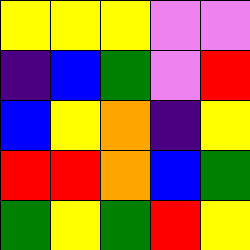[["yellow", "yellow", "yellow", "violet", "violet"], ["indigo", "blue", "green", "violet", "red"], ["blue", "yellow", "orange", "indigo", "yellow"], ["red", "red", "orange", "blue", "green"], ["green", "yellow", "green", "red", "yellow"]]